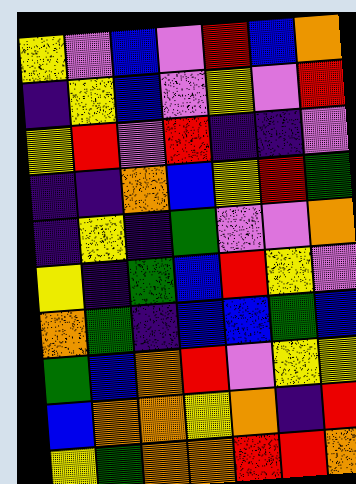[["yellow", "violet", "blue", "violet", "red", "blue", "orange"], ["indigo", "yellow", "blue", "violet", "yellow", "violet", "red"], ["yellow", "red", "violet", "red", "indigo", "indigo", "violet"], ["indigo", "indigo", "orange", "blue", "yellow", "red", "green"], ["indigo", "yellow", "indigo", "green", "violet", "violet", "orange"], ["yellow", "indigo", "green", "blue", "red", "yellow", "violet"], ["orange", "green", "indigo", "blue", "blue", "green", "blue"], ["green", "blue", "orange", "red", "violet", "yellow", "yellow"], ["blue", "orange", "orange", "yellow", "orange", "indigo", "red"], ["yellow", "green", "orange", "orange", "red", "red", "orange"]]